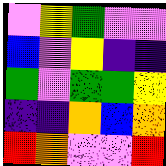[["violet", "yellow", "green", "violet", "violet"], ["blue", "violet", "yellow", "indigo", "indigo"], ["green", "violet", "green", "green", "yellow"], ["indigo", "indigo", "orange", "blue", "orange"], ["red", "orange", "violet", "violet", "red"]]